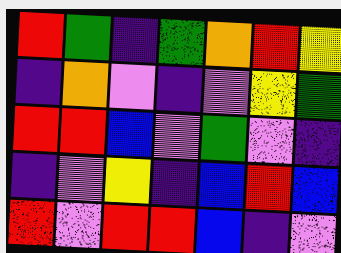[["red", "green", "indigo", "green", "orange", "red", "yellow"], ["indigo", "orange", "violet", "indigo", "violet", "yellow", "green"], ["red", "red", "blue", "violet", "green", "violet", "indigo"], ["indigo", "violet", "yellow", "indigo", "blue", "red", "blue"], ["red", "violet", "red", "red", "blue", "indigo", "violet"]]